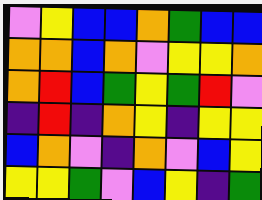[["violet", "yellow", "blue", "blue", "orange", "green", "blue", "blue"], ["orange", "orange", "blue", "orange", "violet", "yellow", "yellow", "orange"], ["orange", "red", "blue", "green", "yellow", "green", "red", "violet"], ["indigo", "red", "indigo", "orange", "yellow", "indigo", "yellow", "yellow"], ["blue", "orange", "violet", "indigo", "orange", "violet", "blue", "yellow"], ["yellow", "yellow", "green", "violet", "blue", "yellow", "indigo", "green"]]